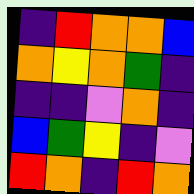[["indigo", "red", "orange", "orange", "blue"], ["orange", "yellow", "orange", "green", "indigo"], ["indigo", "indigo", "violet", "orange", "indigo"], ["blue", "green", "yellow", "indigo", "violet"], ["red", "orange", "indigo", "red", "orange"]]